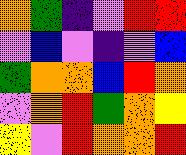[["orange", "green", "indigo", "violet", "red", "red"], ["violet", "blue", "violet", "indigo", "violet", "blue"], ["green", "orange", "orange", "blue", "red", "orange"], ["violet", "orange", "red", "green", "orange", "yellow"], ["yellow", "violet", "red", "orange", "orange", "red"]]